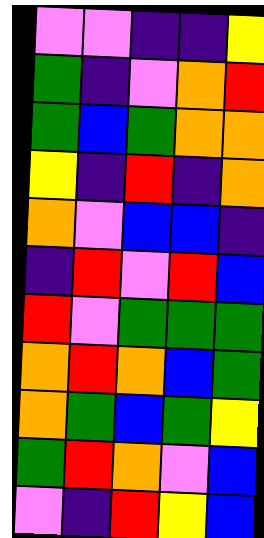[["violet", "violet", "indigo", "indigo", "yellow"], ["green", "indigo", "violet", "orange", "red"], ["green", "blue", "green", "orange", "orange"], ["yellow", "indigo", "red", "indigo", "orange"], ["orange", "violet", "blue", "blue", "indigo"], ["indigo", "red", "violet", "red", "blue"], ["red", "violet", "green", "green", "green"], ["orange", "red", "orange", "blue", "green"], ["orange", "green", "blue", "green", "yellow"], ["green", "red", "orange", "violet", "blue"], ["violet", "indigo", "red", "yellow", "blue"]]